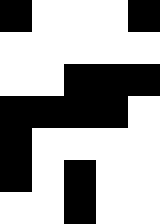[["black", "white", "white", "white", "black"], ["white", "white", "white", "white", "white"], ["white", "white", "black", "black", "black"], ["black", "black", "black", "black", "white"], ["black", "white", "white", "white", "white"], ["black", "white", "black", "white", "white"], ["white", "white", "black", "white", "white"]]